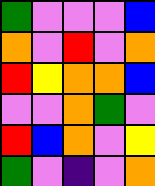[["green", "violet", "violet", "violet", "blue"], ["orange", "violet", "red", "violet", "orange"], ["red", "yellow", "orange", "orange", "blue"], ["violet", "violet", "orange", "green", "violet"], ["red", "blue", "orange", "violet", "yellow"], ["green", "violet", "indigo", "violet", "orange"]]